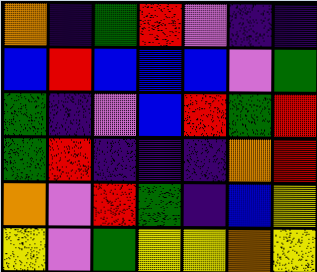[["orange", "indigo", "green", "red", "violet", "indigo", "indigo"], ["blue", "red", "blue", "blue", "blue", "violet", "green"], ["green", "indigo", "violet", "blue", "red", "green", "red"], ["green", "red", "indigo", "indigo", "indigo", "orange", "red"], ["orange", "violet", "red", "green", "indigo", "blue", "yellow"], ["yellow", "violet", "green", "yellow", "yellow", "orange", "yellow"]]